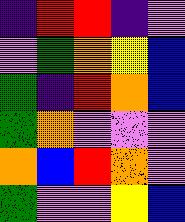[["indigo", "red", "red", "indigo", "violet"], ["violet", "green", "orange", "yellow", "blue"], ["green", "indigo", "red", "orange", "blue"], ["green", "orange", "violet", "violet", "violet"], ["orange", "blue", "red", "orange", "violet"], ["green", "violet", "violet", "yellow", "blue"]]